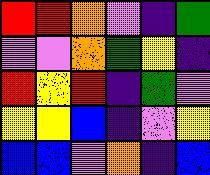[["red", "red", "orange", "violet", "indigo", "green"], ["violet", "violet", "orange", "green", "yellow", "indigo"], ["red", "yellow", "red", "indigo", "green", "violet"], ["yellow", "yellow", "blue", "indigo", "violet", "yellow"], ["blue", "blue", "violet", "orange", "indigo", "blue"]]